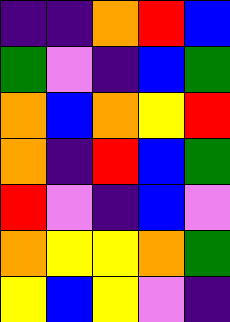[["indigo", "indigo", "orange", "red", "blue"], ["green", "violet", "indigo", "blue", "green"], ["orange", "blue", "orange", "yellow", "red"], ["orange", "indigo", "red", "blue", "green"], ["red", "violet", "indigo", "blue", "violet"], ["orange", "yellow", "yellow", "orange", "green"], ["yellow", "blue", "yellow", "violet", "indigo"]]